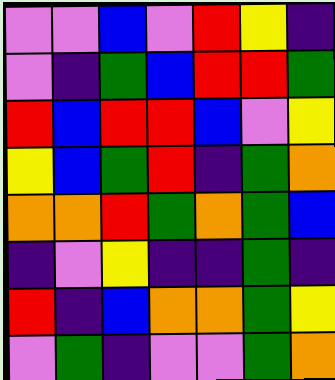[["violet", "violet", "blue", "violet", "red", "yellow", "indigo"], ["violet", "indigo", "green", "blue", "red", "red", "green"], ["red", "blue", "red", "red", "blue", "violet", "yellow"], ["yellow", "blue", "green", "red", "indigo", "green", "orange"], ["orange", "orange", "red", "green", "orange", "green", "blue"], ["indigo", "violet", "yellow", "indigo", "indigo", "green", "indigo"], ["red", "indigo", "blue", "orange", "orange", "green", "yellow"], ["violet", "green", "indigo", "violet", "violet", "green", "orange"]]